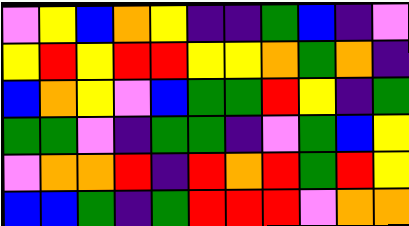[["violet", "yellow", "blue", "orange", "yellow", "indigo", "indigo", "green", "blue", "indigo", "violet"], ["yellow", "red", "yellow", "red", "red", "yellow", "yellow", "orange", "green", "orange", "indigo"], ["blue", "orange", "yellow", "violet", "blue", "green", "green", "red", "yellow", "indigo", "green"], ["green", "green", "violet", "indigo", "green", "green", "indigo", "violet", "green", "blue", "yellow"], ["violet", "orange", "orange", "red", "indigo", "red", "orange", "red", "green", "red", "yellow"], ["blue", "blue", "green", "indigo", "green", "red", "red", "red", "violet", "orange", "orange"]]